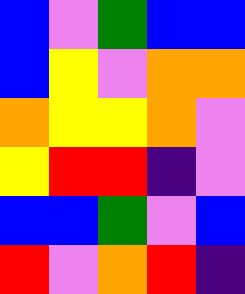[["blue", "violet", "green", "blue", "blue"], ["blue", "yellow", "violet", "orange", "orange"], ["orange", "yellow", "yellow", "orange", "violet"], ["yellow", "red", "red", "indigo", "violet"], ["blue", "blue", "green", "violet", "blue"], ["red", "violet", "orange", "red", "indigo"]]